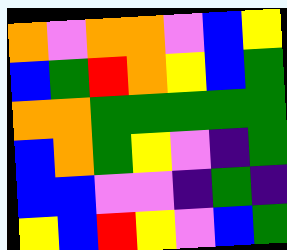[["orange", "violet", "orange", "orange", "violet", "blue", "yellow"], ["blue", "green", "red", "orange", "yellow", "blue", "green"], ["orange", "orange", "green", "green", "green", "green", "green"], ["blue", "orange", "green", "yellow", "violet", "indigo", "green"], ["blue", "blue", "violet", "violet", "indigo", "green", "indigo"], ["yellow", "blue", "red", "yellow", "violet", "blue", "green"]]